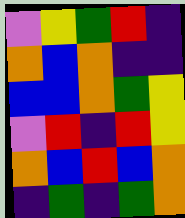[["violet", "yellow", "green", "red", "indigo"], ["orange", "blue", "orange", "indigo", "indigo"], ["blue", "blue", "orange", "green", "yellow"], ["violet", "red", "indigo", "red", "yellow"], ["orange", "blue", "red", "blue", "orange"], ["indigo", "green", "indigo", "green", "orange"]]